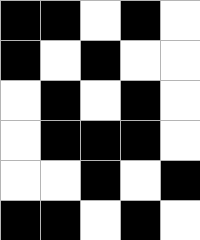[["black", "black", "white", "black", "white"], ["black", "white", "black", "white", "white"], ["white", "black", "white", "black", "white"], ["white", "black", "black", "black", "white"], ["white", "white", "black", "white", "black"], ["black", "black", "white", "black", "white"]]